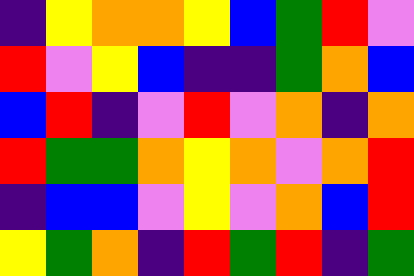[["indigo", "yellow", "orange", "orange", "yellow", "blue", "green", "red", "violet"], ["red", "violet", "yellow", "blue", "indigo", "indigo", "green", "orange", "blue"], ["blue", "red", "indigo", "violet", "red", "violet", "orange", "indigo", "orange"], ["red", "green", "green", "orange", "yellow", "orange", "violet", "orange", "red"], ["indigo", "blue", "blue", "violet", "yellow", "violet", "orange", "blue", "red"], ["yellow", "green", "orange", "indigo", "red", "green", "red", "indigo", "green"]]